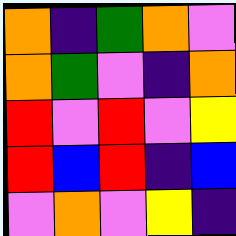[["orange", "indigo", "green", "orange", "violet"], ["orange", "green", "violet", "indigo", "orange"], ["red", "violet", "red", "violet", "yellow"], ["red", "blue", "red", "indigo", "blue"], ["violet", "orange", "violet", "yellow", "indigo"]]